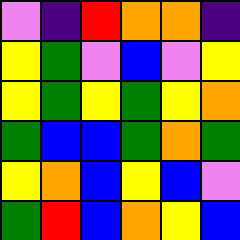[["violet", "indigo", "red", "orange", "orange", "indigo"], ["yellow", "green", "violet", "blue", "violet", "yellow"], ["yellow", "green", "yellow", "green", "yellow", "orange"], ["green", "blue", "blue", "green", "orange", "green"], ["yellow", "orange", "blue", "yellow", "blue", "violet"], ["green", "red", "blue", "orange", "yellow", "blue"]]